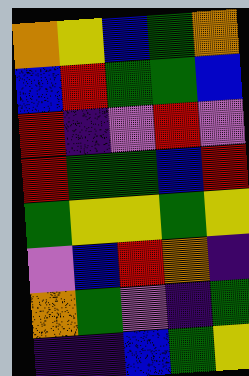[["orange", "yellow", "blue", "green", "orange"], ["blue", "red", "green", "green", "blue"], ["red", "indigo", "violet", "red", "violet"], ["red", "green", "green", "blue", "red"], ["green", "yellow", "yellow", "green", "yellow"], ["violet", "blue", "red", "orange", "indigo"], ["orange", "green", "violet", "indigo", "green"], ["indigo", "indigo", "blue", "green", "yellow"]]